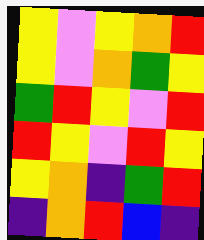[["yellow", "violet", "yellow", "orange", "red"], ["yellow", "violet", "orange", "green", "yellow"], ["green", "red", "yellow", "violet", "red"], ["red", "yellow", "violet", "red", "yellow"], ["yellow", "orange", "indigo", "green", "red"], ["indigo", "orange", "red", "blue", "indigo"]]